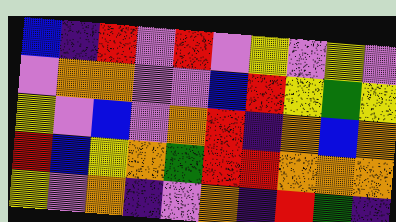[["blue", "indigo", "red", "violet", "red", "violet", "yellow", "violet", "yellow", "violet"], ["violet", "orange", "orange", "violet", "violet", "blue", "red", "yellow", "green", "yellow"], ["yellow", "violet", "blue", "violet", "orange", "red", "indigo", "orange", "blue", "orange"], ["red", "blue", "yellow", "orange", "green", "red", "red", "orange", "orange", "orange"], ["yellow", "violet", "orange", "indigo", "violet", "orange", "indigo", "red", "green", "indigo"]]